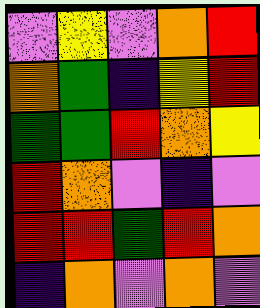[["violet", "yellow", "violet", "orange", "red"], ["orange", "green", "indigo", "yellow", "red"], ["green", "green", "red", "orange", "yellow"], ["red", "orange", "violet", "indigo", "violet"], ["red", "red", "green", "red", "orange"], ["indigo", "orange", "violet", "orange", "violet"]]